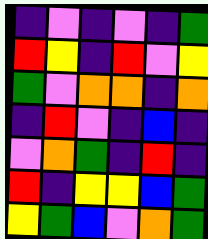[["indigo", "violet", "indigo", "violet", "indigo", "green"], ["red", "yellow", "indigo", "red", "violet", "yellow"], ["green", "violet", "orange", "orange", "indigo", "orange"], ["indigo", "red", "violet", "indigo", "blue", "indigo"], ["violet", "orange", "green", "indigo", "red", "indigo"], ["red", "indigo", "yellow", "yellow", "blue", "green"], ["yellow", "green", "blue", "violet", "orange", "green"]]